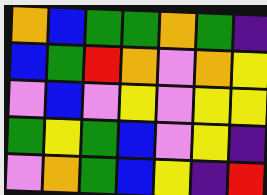[["orange", "blue", "green", "green", "orange", "green", "indigo"], ["blue", "green", "red", "orange", "violet", "orange", "yellow"], ["violet", "blue", "violet", "yellow", "violet", "yellow", "yellow"], ["green", "yellow", "green", "blue", "violet", "yellow", "indigo"], ["violet", "orange", "green", "blue", "yellow", "indigo", "red"]]